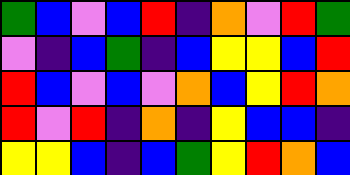[["green", "blue", "violet", "blue", "red", "indigo", "orange", "violet", "red", "green"], ["violet", "indigo", "blue", "green", "indigo", "blue", "yellow", "yellow", "blue", "red"], ["red", "blue", "violet", "blue", "violet", "orange", "blue", "yellow", "red", "orange"], ["red", "violet", "red", "indigo", "orange", "indigo", "yellow", "blue", "blue", "indigo"], ["yellow", "yellow", "blue", "indigo", "blue", "green", "yellow", "red", "orange", "blue"]]